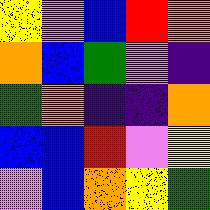[["yellow", "violet", "blue", "red", "orange"], ["orange", "blue", "green", "violet", "indigo"], ["green", "orange", "indigo", "indigo", "orange"], ["blue", "blue", "red", "violet", "yellow"], ["violet", "blue", "orange", "yellow", "green"]]